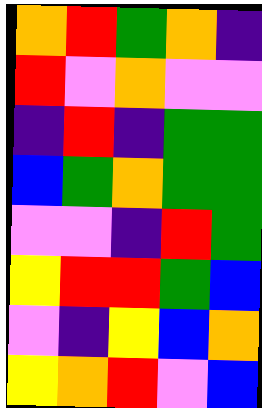[["orange", "red", "green", "orange", "indigo"], ["red", "violet", "orange", "violet", "violet"], ["indigo", "red", "indigo", "green", "green"], ["blue", "green", "orange", "green", "green"], ["violet", "violet", "indigo", "red", "green"], ["yellow", "red", "red", "green", "blue"], ["violet", "indigo", "yellow", "blue", "orange"], ["yellow", "orange", "red", "violet", "blue"]]